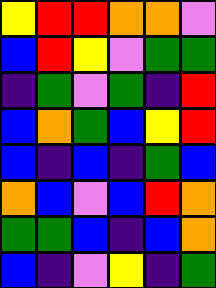[["yellow", "red", "red", "orange", "orange", "violet"], ["blue", "red", "yellow", "violet", "green", "green"], ["indigo", "green", "violet", "green", "indigo", "red"], ["blue", "orange", "green", "blue", "yellow", "red"], ["blue", "indigo", "blue", "indigo", "green", "blue"], ["orange", "blue", "violet", "blue", "red", "orange"], ["green", "green", "blue", "indigo", "blue", "orange"], ["blue", "indigo", "violet", "yellow", "indigo", "green"]]